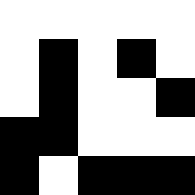[["white", "white", "white", "white", "white"], ["white", "black", "white", "black", "white"], ["white", "black", "white", "white", "black"], ["black", "black", "white", "white", "white"], ["black", "white", "black", "black", "black"]]